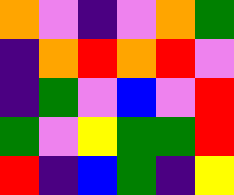[["orange", "violet", "indigo", "violet", "orange", "green"], ["indigo", "orange", "red", "orange", "red", "violet"], ["indigo", "green", "violet", "blue", "violet", "red"], ["green", "violet", "yellow", "green", "green", "red"], ["red", "indigo", "blue", "green", "indigo", "yellow"]]